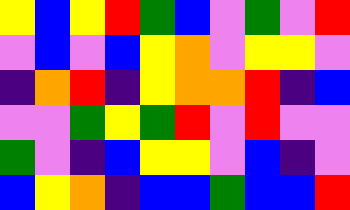[["yellow", "blue", "yellow", "red", "green", "blue", "violet", "green", "violet", "red"], ["violet", "blue", "violet", "blue", "yellow", "orange", "violet", "yellow", "yellow", "violet"], ["indigo", "orange", "red", "indigo", "yellow", "orange", "orange", "red", "indigo", "blue"], ["violet", "violet", "green", "yellow", "green", "red", "violet", "red", "violet", "violet"], ["green", "violet", "indigo", "blue", "yellow", "yellow", "violet", "blue", "indigo", "violet"], ["blue", "yellow", "orange", "indigo", "blue", "blue", "green", "blue", "blue", "red"]]